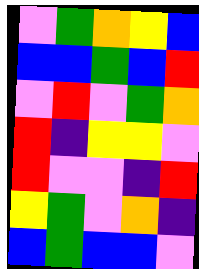[["violet", "green", "orange", "yellow", "blue"], ["blue", "blue", "green", "blue", "red"], ["violet", "red", "violet", "green", "orange"], ["red", "indigo", "yellow", "yellow", "violet"], ["red", "violet", "violet", "indigo", "red"], ["yellow", "green", "violet", "orange", "indigo"], ["blue", "green", "blue", "blue", "violet"]]